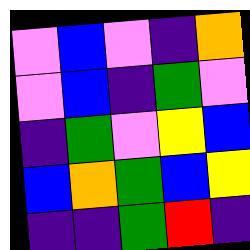[["violet", "blue", "violet", "indigo", "orange"], ["violet", "blue", "indigo", "green", "violet"], ["indigo", "green", "violet", "yellow", "blue"], ["blue", "orange", "green", "blue", "yellow"], ["indigo", "indigo", "green", "red", "indigo"]]